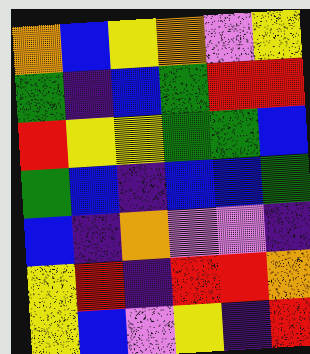[["orange", "blue", "yellow", "orange", "violet", "yellow"], ["green", "indigo", "blue", "green", "red", "red"], ["red", "yellow", "yellow", "green", "green", "blue"], ["green", "blue", "indigo", "blue", "blue", "green"], ["blue", "indigo", "orange", "violet", "violet", "indigo"], ["yellow", "red", "indigo", "red", "red", "orange"], ["yellow", "blue", "violet", "yellow", "indigo", "red"]]